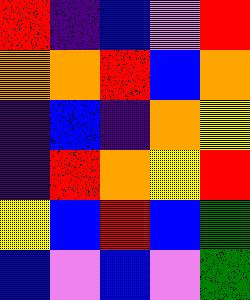[["red", "indigo", "blue", "violet", "red"], ["orange", "orange", "red", "blue", "orange"], ["indigo", "blue", "indigo", "orange", "yellow"], ["indigo", "red", "orange", "yellow", "red"], ["yellow", "blue", "red", "blue", "green"], ["blue", "violet", "blue", "violet", "green"]]